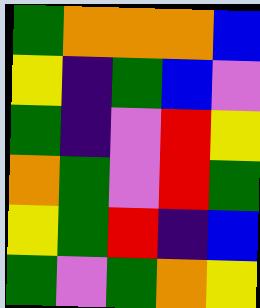[["green", "orange", "orange", "orange", "blue"], ["yellow", "indigo", "green", "blue", "violet"], ["green", "indigo", "violet", "red", "yellow"], ["orange", "green", "violet", "red", "green"], ["yellow", "green", "red", "indigo", "blue"], ["green", "violet", "green", "orange", "yellow"]]